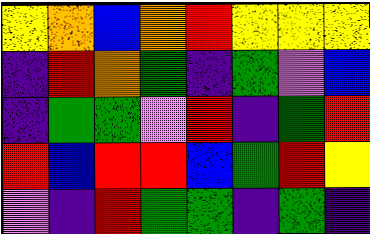[["yellow", "orange", "blue", "orange", "red", "yellow", "yellow", "yellow"], ["indigo", "red", "orange", "green", "indigo", "green", "violet", "blue"], ["indigo", "green", "green", "violet", "red", "indigo", "green", "red"], ["red", "blue", "red", "red", "blue", "green", "red", "yellow"], ["violet", "indigo", "red", "green", "green", "indigo", "green", "indigo"]]